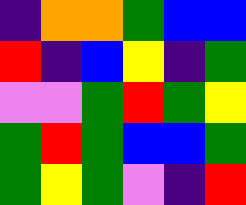[["indigo", "orange", "orange", "green", "blue", "blue"], ["red", "indigo", "blue", "yellow", "indigo", "green"], ["violet", "violet", "green", "red", "green", "yellow"], ["green", "red", "green", "blue", "blue", "green"], ["green", "yellow", "green", "violet", "indigo", "red"]]